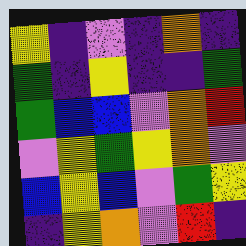[["yellow", "indigo", "violet", "indigo", "orange", "indigo"], ["green", "indigo", "yellow", "indigo", "indigo", "green"], ["green", "blue", "blue", "violet", "orange", "red"], ["violet", "yellow", "green", "yellow", "orange", "violet"], ["blue", "yellow", "blue", "violet", "green", "yellow"], ["indigo", "yellow", "orange", "violet", "red", "indigo"]]